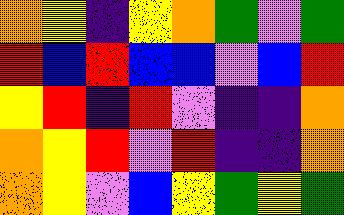[["orange", "yellow", "indigo", "yellow", "orange", "green", "violet", "green"], ["red", "blue", "red", "blue", "blue", "violet", "blue", "red"], ["yellow", "red", "indigo", "red", "violet", "indigo", "indigo", "orange"], ["orange", "yellow", "red", "violet", "red", "indigo", "indigo", "orange"], ["orange", "yellow", "violet", "blue", "yellow", "green", "yellow", "green"]]